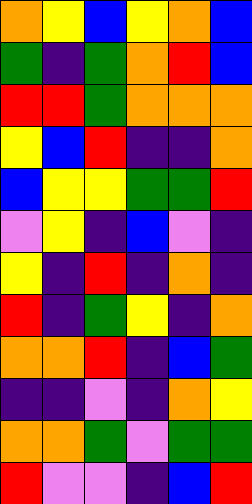[["orange", "yellow", "blue", "yellow", "orange", "blue"], ["green", "indigo", "green", "orange", "red", "blue"], ["red", "red", "green", "orange", "orange", "orange"], ["yellow", "blue", "red", "indigo", "indigo", "orange"], ["blue", "yellow", "yellow", "green", "green", "red"], ["violet", "yellow", "indigo", "blue", "violet", "indigo"], ["yellow", "indigo", "red", "indigo", "orange", "indigo"], ["red", "indigo", "green", "yellow", "indigo", "orange"], ["orange", "orange", "red", "indigo", "blue", "green"], ["indigo", "indigo", "violet", "indigo", "orange", "yellow"], ["orange", "orange", "green", "violet", "green", "green"], ["red", "violet", "violet", "indigo", "blue", "red"]]